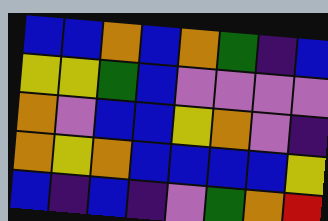[["blue", "blue", "orange", "blue", "orange", "green", "indigo", "blue"], ["yellow", "yellow", "green", "blue", "violet", "violet", "violet", "violet"], ["orange", "violet", "blue", "blue", "yellow", "orange", "violet", "indigo"], ["orange", "yellow", "orange", "blue", "blue", "blue", "blue", "yellow"], ["blue", "indigo", "blue", "indigo", "violet", "green", "orange", "red"]]